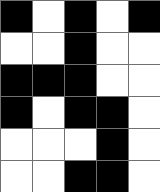[["black", "white", "black", "white", "black"], ["white", "white", "black", "white", "white"], ["black", "black", "black", "white", "white"], ["black", "white", "black", "black", "white"], ["white", "white", "white", "black", "white"], ["white", "white", "black", "black", "white"]]